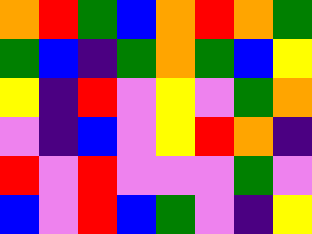[["orange", "red", "green", "blue", "orange", "red", "orange", "green"], ["green", "blue", "indigo", "green", "orange", "green", "blue", "yellow"], ["yellow", "indigo", "red", "violet", "yellow", "violet", "green", "orange"], ["violet", "indigo", "blue", "violet", "yellow", "red", "orange", "indigo"], ["red", "violet", "red", "violet", "violet", "violet", "green", "violet"], ["blue", "violet", "red", "blue", "green", "violet", "indigo", "yellow"]]